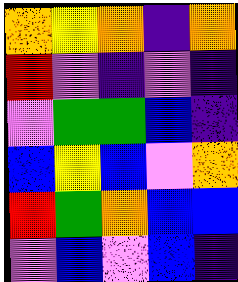[["orange", "yellow", "orange", "indigo", "orange"], ["red", "violet", "indigo", "violet", "indigo"], ["violet", "green", "green", "blue", "indigo"], ["blue", "yellow", "blue", "violet", "orange"], ["red", "green", "orange", "blue", "blue"], ["violet", "blue", "violet", "blue", "indigo"]]